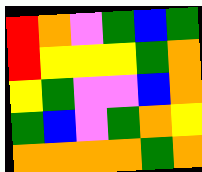[["red", "orange", "violet", "green", "blue", "green"], ["red", "yellow", "yellow", "yellow", "green", "orange"], ["yellow", "green", "violet", "violet", "blue", "orange"], ["green", "blue", "violet", "green", "orange", "yellow"], ["orange", "orange", "orange", "orange", "green", "orange"]]